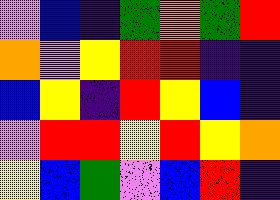[["violet", "blue", "indigo", "green", "orange", "green", "red"], ["orange", "violet", "yellow", "red", "red", "indigo", "indigo"], ["blue", "yellow", "indigo", "red", "yellow", "blue", "indigo"], ["violet", "red", "red", "yellow", "red", "yellow", "orange"], ["yellow", "blue", "green", "violet", "blue", "red", "indigo"]]